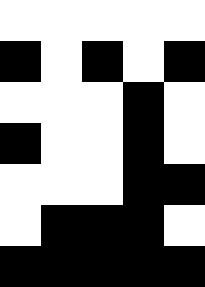[["white", "white", "white", "white", "white"], ["black", "white", "black", "white", "black"], ["white", "white", "white", "black", "white"], ["black", "white", "white", "black", "white"], ["white", "white", "white", "black", "black"], ["white", "black", "black", "black", "white"], ["black", "black", "black", "black", "black"]]